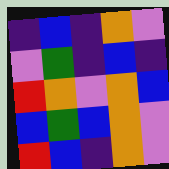[["indigo", "blue", "indigo", "orange", "violet"], ["violet", "green", "indigo", "blue", "indigo"], ["red", "orange", "violet", "orange", "blue"], ["blue", "green", "blue", "orange", "violet"], ["red", "blue", "indigo", "orange", "violet"]]